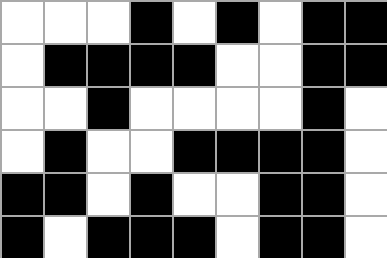[["white", "white", "white", "black", "white", "black", "white", "black", "black"], ["white", "black", "black", "black", "black", "white", "white", "black", "black"], ["white", "white", "black", "white", "white", "white", "white", "black", "white"], ["white", "black", "white", "white", "black", "black", "black", "black", "white"], ["black", "black", "white", "black", "white", "white", "black", "black", "white"], ["black", "white", "black", "black", "black", "white", "black", "black", "white"]]